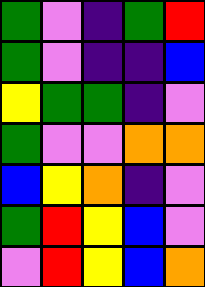[["green", "violet", "indigo", "green", "red"], ["green", "violet", "indigo", "indigo", "blue"], ["yellow", "green", "green", "indigo", "violet"], ["green", "violet", "violet", "orange", "orange"], ["blue", "yellow", "orange", "indigo", "violet"], ["green", "red", "yellow", "blue", "violet"], ["violet", "red", "yellow", "blue", "orange"]]